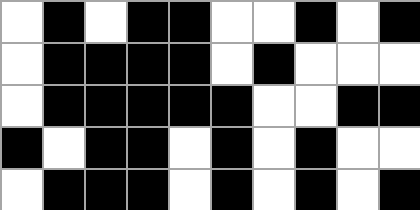[["white", "black", "white", "black", "black", "white", "white", "black", "white", "black"], ["white", "black", "black", "black", "black", "white", "black", "white", "white", "white"], ["white", "black", "black", "black", "black", "black", "white", "white", "black", "black"], ["black", "white", "black", "black", "white", "black", "white", "black", "white", "white"], ["white", "black", "black", "black", "white", "black", "white", "black", "white", "black"]]